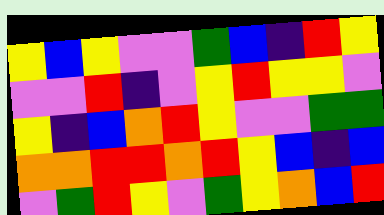[["yellow", "blue", "yellow", "violet", "violet", "green", "blue", "indigo", "red", "yellow"], ["violet", "violet", "red", "indigo", "violet", "yellow", "red", "yellow", "yellow", "violet"], ["yellow", "indigo", "blue", "orange", "red", "yellow", "violet", "violet", "green", "green"], ["orange", "orange", "red", "red", "orange", "red", "yellow", "blue", "indigo", "blue"], ["violet", "green", "red", "yellow", "violet", "green", "yellow", "orange", "blue", "red"]]